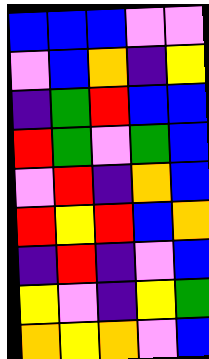[["blue", "blue", "blue", "violet", "violet"], ["violet", "blue", "orange", "indigo", "yellow"], ["indigo", "green", "red", "blue", "blue"], ["red", "green", "violet", "green", "blue"], ["violet", "red", "indigo", "orange", "blue"], ["red", "yellow", "red", "blue", "orange"], ["indigo", "red", "indigo", "violet", "blue"], ["yellow", "violet", "indigo", "yellow", "green"], ["orange", "yellow", "orange", "violet", "blue"]]